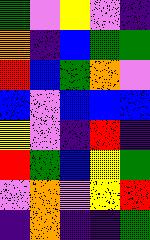[["green", "violet", "yellow", "violet", "indigo"], ["orange", "indigo", "blue", "green", "green"], ["red", "blue", "green", "orange", "violet"], ["blue", "violet", "blue", "blue", "blue"], ["yellow", "violet", "indigo", "red", "indigo"], ["red", "green", "blue", "yellow", "green"], ["violet", "orange", "violet", "yellow", "red"], ["indigo", "orange", "indigo", "indigo", "green"]]